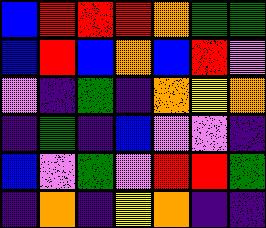[["blue", "red", "red", "red", "orange", "green", "green"], ["blue", "red", "blue", "orange", "blue", "red", "violet"], ["violet", "indigo", "green", "indigo", "orange", "yellow", "orange"], ["indigo", "green", "indigo", "blue", "violet", "violet", "indigo"], ["blue", "violet", "green", "violet", "red", "red", "green"], ["indigo", "orange", "indigo", "yellow", "orange", "indigo", "indigo"]]